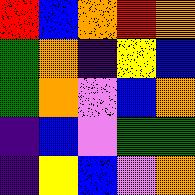[["red", "blue", "orange", "red", "orange"], ["green", "orange", "indigo", "yellow", "blue"], ["green", "orange", "violet", "blue", "orange"], ["indigo", "blue", "violet", "green", "green"], ["indigo", "yellow", "blue", "violet", "orange"]]